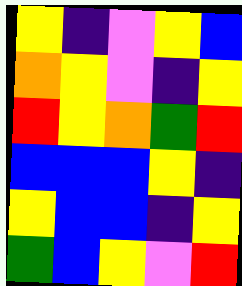[["yellow", "indigo", "violet", "yellow", "blue"], ["orange", "yellow", "violet", "indigo", "yellow"], ["red", "yellow", "orange", "green", "red"], ["blue", "blue", "blue", "yellow", "indigo"], ["yellow", "blue", "blue", "indigo", "yellow"], ["green", "blue", "yellow", "violet", "red"]]